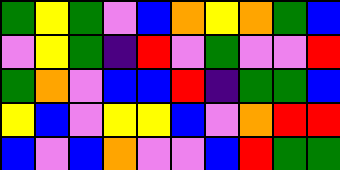[["green", "yellow", "green", "violet", "blue", "orange", "yellow", "orange", "green", "blue"], ["violet", "yellow", "green", "indigo", "red", "violet", "green", "violet", "violet", "red"], ["green", "orange", "violet", "blue", "blue", "red", "indigo", "green", "green", "blue"], ["yellow", "blue", "violet", "yellow", "yellow", "blue", "violet", "orange", "red", "red"], ["blue", "violet", "blue", "orange", "violet", "violet", "blue", "red", "green", "green"]]